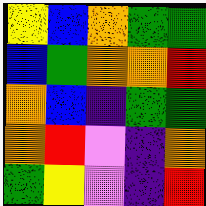[["yellow", "blue", "orange", "green", "green"], ["blue", "green", "orange", "orange", "red"], ["orange", "blue", "indigo", "green", "green"], ["orange", "red", "violet", "indigo", "orange"], ["green", "yellow", "violet", "indigo", "red"]]